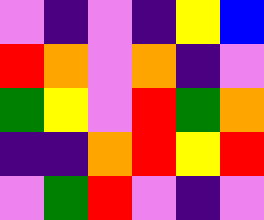[["violet", "indigo", "violet", "indigo", "yellow", "blue"], ["red", "orange", "violet", "orange", "indigo", "violet"], ["green", "yellow", "violet", "red", "green", "orange"], ["indigo", "indigo", "orange", "red", "yellow", "red"], ["violet", "green", "red", "violet", "indigo", "violet"]]